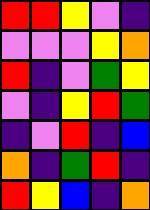[["red", "red", "yellow", "violet", "indigo"], ["violet", "violet", "violet", "yellow", "orange"], ["red", "indigo", "violet", "green", "yellow"], ["violet", "indigo", "yellow", "red", "green"], ["indigo", "violet", "red", "indigo", "blue"], ["orange", "indigo", "green", "red", "indigo"], ["red", "yellow", "blue", "indigo", "orange"]]